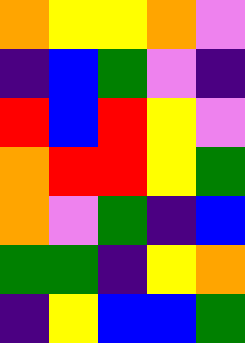[["orange", "yellow", "yellow", "orange", "violet"], ["indigo", "blue", "green", "violet", "indigo"], ["red", "blue", "red", "yellow", "violet"], ["orange", "red", "red", "yellow", "green"], ["orange", "violet", "green", "indigo", "blue"], ["green", "green", "indigo", "yellow", "orange"], ["indigo", "yellow", "blue", "blue", "green"]]